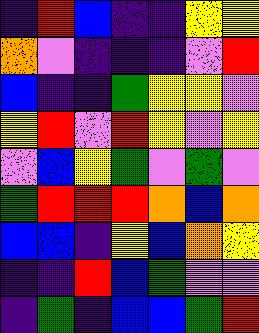[["indigo", "red", "blue", "indigo", "indigo", "yellow", "yellow"], ["orange", "violet", "indigo", "indigo", "indigo", "violet", "red"], ["blue", "indigo", "indigo", "green", "yellow", "yellow", "violet"], ["yellow", "red", "violet", "red", "yellow", "violet", "yellow"], ["violet", "blue", "yellow", "green", "violet", "green", "violet"], ["green", "red", "red", "red", "orange", "blue", "orange"], ["blue", "blue", "indigo", "yellow", "blue", "orange", "yellow"], ["indigo", "indigo", "red", "blue", "green", "violet", "violet"], ["indigo", "green", "indigo", "blue", "blue", "green", "red"]]